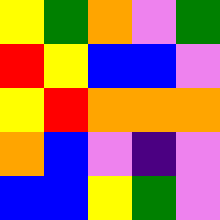[["yellow", "green", "orange", "violet", "green"], ["red", "yellow", "blue", "blue", "violet"], ["yellow", "red", "orange", "orange", "orange"], ["orange", "blue", "violet", "indigo", "violet"], ["blue", "blue", "yellow", "green", "violet"]]